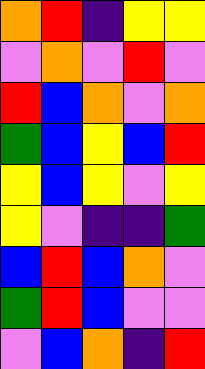[["orange", "red", "indigo", "yellow", "yellow"], ["violet", "orange", "violet", "red", "violet"], ["red", "blue", "orange", "violet", "orange"], ["green", "blue", "yellow", "blue", "red"], ["yellow", "blue", "yellow", "violet", "yellow"], ["yellow", "violet", "indigo", "indigo", "green"], ["blue", "red", "blue", "orange", "violet"], ["green", "red", "blue", "violet", "violet"], ["violet", "blue", "orange", "indigo", "red"]]